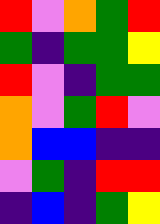[["red", "violet", "orange", "green", "red"], ["green", "indigo", "green", "green", "yellow"], ["red", "violet", "indigo", "green", "green"], ["orange", "violet", "green", "red", "violet"], ["orange", "blue", "blue", "indigo", "indigo"], ["violet", "green", "indigo", "red", "red"], ["indigo", "blue", "indigo", "green", "yellow"]]